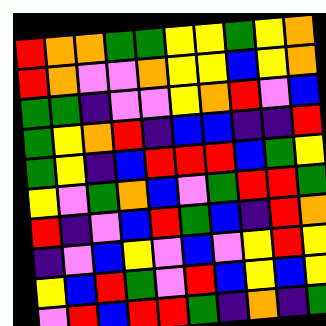[["red", "orange", "orange", "green", "green", "yellow", "yellow", "green", "yellow", "orange"], ["red", "orange", "violet", "violet", "orange", "yellow", "yellow", "blue", "yellow", "orange"], ["green", "green", "indigo", "violet", "violet", "yellow", "orange", "red", "violet", "blue"], ["green", "yellow", "orange", "red", "indigo", "blue", "blue", "indigo", "indigo", "red"], ["green", "yellow", "indigo", "blue", "red", "red", "red", "blue", "green", "yellow"], ["yellow", "violet", "green", "orange", "blue", "violet", "green", "red", "red", "green"], ["red", "indigo", "violet", "blue", "red", "green", "blue", "indigo", "red", "orange"], ["indigo", "violet", "blue", "yellow", "violet", "blue", "violet", "yellow", "red", "yellow"], ["yellow", "blue", "red", "green", "violet", "red", "blue", "yellow", "blue", "yellow"], ["violet", "red", "blue", "red", "red", "green", "indigo", "orange", "indigo", "green"]]